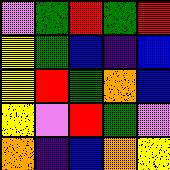[["violet", "green", "red", "green", "red"], ["yellow", "green", "blue", "indigo", "blue"], ["yellow", "red", "green", "orange", "blue"], ["yellow", "violet", "red", "green", "violet"], ["orange", "indigo", "blue", "orange", "yellow"]]